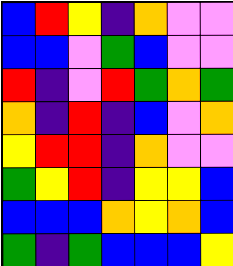[["blue", "red", "yellow", "indigo", "orange", "violet", "violet"], ["blue", "blue", "violet", "green", "blue", "violet", "violet"], ["red", "indigo", "violet", "red", "green", "orange", "green"], ["orange", "indigo", "red", "indigo", "blue", "violet", "orange"], ["yellow", "red", "red", "indigo", "orange", "violet", "violet"], ["green", "yellow", "red", "indigo", "yellow", "yellow", "blue"], ["blue", "blue", "blue", "orange", "yellow", "orange", "blue"], ["green", "indigo", "green", "blue", "blue", "blue", "yellow"]]